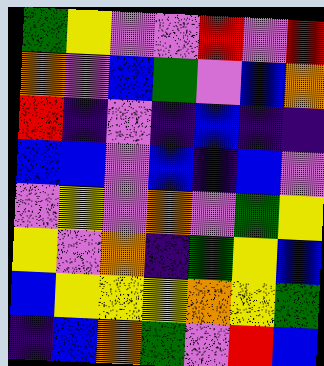[["green", "yellow", "violet", "violet", "red", "violet", "red"], ["orange", "violet", "blue", "green", "violet", "blue", "orange"], ["red", "indigo", "violet", "indigo", "blue", "indigo", "indigo"], ["blue", "blue", "violet", "blue", "indigo", "blue", "violet"], ["violet", "yellow", "violet", "orange", "violet", "green", "yellow"], ["yellow", "violet", "orange", "indigo", "green", "yellow", "blue"], ["blue", "yellow", "yellow", "yellow", "orange", "yellow", "green"], ["indigo", "blue", "orange", "green", "violet", "red", "blue"]]